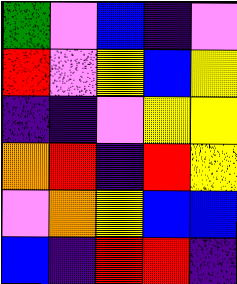[["green", "violet", "blue", "indigo", "violet"], ["red", "violet", "yellow", "blue", "yellow"], ["indigo", "indigo", "violet", "yellow", "yellow"], ["orange", "red", "indigo", "red", "yellow"], ["violet", "orange", "yellow", "blue", "blue"], ["blue", "indigo", "red", "red", "indigo"]]